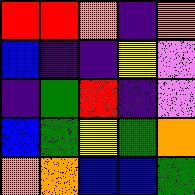[["red", "red", "orange", "indigo", "orange"], ["blue", "indigo", "indigo", "yellow", "violet"], ["indigo", "green", "red", "indigo", "violet"], ["blue", "green", "yellow", "green", "orange"], ["orange", "orange", "blue", "blue", "green"]]